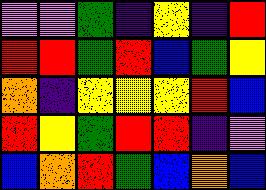[["violet", "violet", "green", "indigo", "yellow", "indigo", "red"], ["red", "red", "green", "red", "blue", "green", "yellow"], ["orange", "indigo", "yellow", "yellow", "yellow", "red", "blue"], ["red", "yellow", "green", "red", "red", "indigo", "violet"], ["blue", "orange", "red", "green", "blue", "orange", "blue"]]